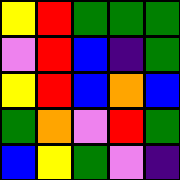[["yellow", "red", "green", "green", "green"], ["violet", "red", "blue", "indigo", "green"], ["yellow", "red", "blue", "orange", "blue"], ["green", "orange", "violet", "red", "green"], ["blue", "yellow", "green", "violet", "indigo"]]